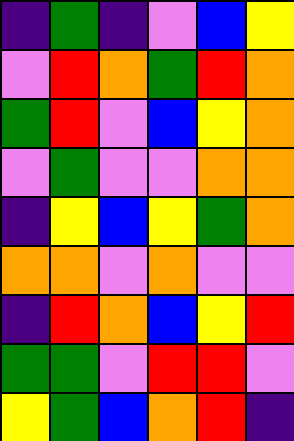[["indigo", "green", "indigo", "violet", "blue", "yellow"], ["violet", "red", "orange", "green", "red", "orange"], ["green", "red", "violet", "blue", "yellow", "orange"], ["violet", "green", "violet", "violet", "orange", "orange"], ["indigo", "yellow", "blue", "yellow", "green", "orange"], ["orange", "orange", "violet", "orange", "violet", "violet"], ["indigo", "red", "orange", "blue", "yellow", "red"], ["green", "green", "violet", "red", "red", "violet"], ["yellow", "green", "blue", "orange", "red", "indigo"]]